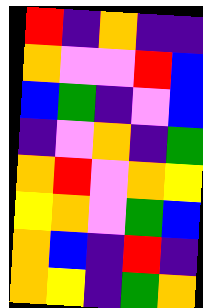[["red", "indigo", "orange", "indigo", "indigo"], ["orange", "violet", "violet", "red", "blue"], ["blue", "green", "indigo", "violet", "blue"], ["indigo", "violet", "orange", "indigo", "green"], ["orange", "red", "violet", "orange", "yellow"], ["yellow", "orange", "violet", "green", "blue"], ["orange", "blue", "indigo", "red", "indigo"], ["orange", "yellow", "indigo", "green", "orange"]]